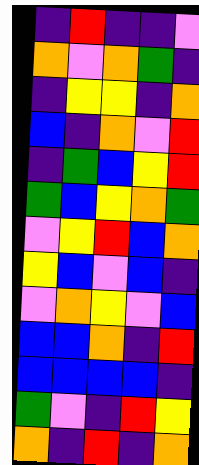[["indigo", "red", "indigo", "indigo", "violet"], ["orange", "violet", "orange", "green", "indigo"], ["indigo", "yellow", "yellow", "indigo", "orange"], ["blue", "indigo", "orange", "violet", "red"], ["indigo", "green", "blue", "yellow", "red"], ["green", "blue", "yellow", "orange", "green"], ["violet", "yellow", "red", "blue", "orange"], ["yellow", "blue", "violet", "blue", "indigo"], ["violet", "orange", "yellow", "violet", "blue"], ["blue", "blue", "orange", "indigo", "red"], ["blue", "blue", "blue", "blue", "indigo"], ["green", "violet", "indigo", "red", "yellow"], ["orange", "indigo", "red", "indigo", "orange"]]